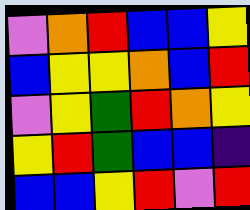[["violet", "orange", "red", "blue", "blue", "yellow"], ["blue", "yellow", "yellow", "orange", "blue", "red"], ["violet", "yellow", "green", "red", "orange", "yellow"], ["yellow", "red", "green", "blue", "blue", "indigo"], ["blue", "blue", "yellow", "red", "violet", "red"]]